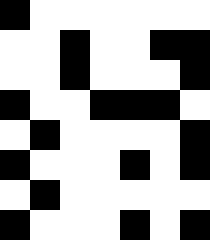[["black", "white", "white", "white", "white", "white", "white"], ["white", "white", "black", "white", "white", "black", "black"], ["white", "white", "black", "white", "white", "white", "black"], ["black", "white", "white", "black", "black", "black", "white"], ["white", "black", "white", "white", "white", "white", "black"], ["black", "white", "white", "white", "black", "white", "black"], ["white", "black", "white", "white", "white", "white", "white"], ["black", "white", "white", "white", "black", "white", "black"]]